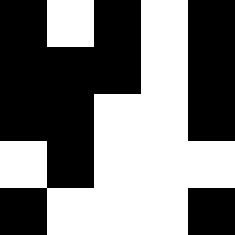[["black", "white", "black", "white", "black"], ["black", "black", "black", "white", "black"], ["black", "black", "white", "white", "black"], ["white", "black", "white", "white", "white"], ["black", "white", "white", "white", "black"]]